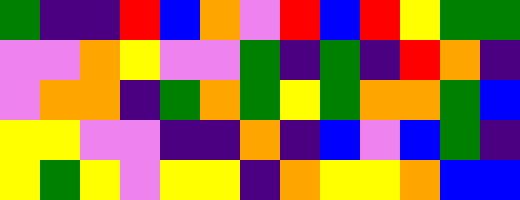[["green", "indigo", "indigo", "red", "blue", "orange", "violet", "red", "blue", "red", "yellow", "green", "green"], ["violet", "violet", "orange", "yellow", "violet", "violet", "green", "indigo", "green", "indigo", "red", "orange", "indigo"], ["violet", "orange", "orange", "indigo", "green", "orange", "green", "yellow", "green", "orange", "orange", "green", "blue"], ["yellow", "yellow", "violet", "violet", "indigo", "indigo", "orange", "indigo", "blue", "violet", "blue", "green", "indigo"], ["yellow", "green", "yellow", "violet", "yellow", "yellow", "indigo", "orange", "yellow", "yellow", "orange", "blue", "blue"]]